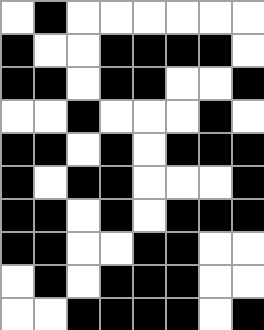[["white", "black", "white", "white", "white", "white", "white", "white"], ["black", "white", "white", "black", "black", "black", "black", "white"], ["black", "black", "white", "black", "black", "white", "white", "black"], ["white", "white", "black", "white", "white", "white", "black", "white"], ["black", "black", "white", "black", "white", "black", "black", "black"], ["black", "white", "black", "black", "white", "white", "white", "black"], ["black", "black", "white", "black", "white", "black", "black", "black"], ["black", "black", "white", "white", "black", "black", "white", "white"], ["white", "black", "white", "black", "black", "black", "white", "white"], ["white", "white", "black", "black", "black", "black", "white", "black"]]